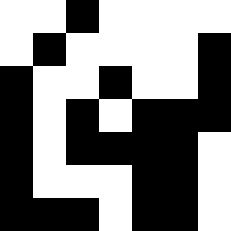[["white", "white", "black", "white", "white", "white", "white"], ["white", "black", "white", "white", "white", "white", "black"], ["black", "white", "white", "black", "white", "white", "black"], ["black", "white", "black", "white", "black", "black", "black"], ["black", "white", "black", "black", "black", "black", "white"], ["black", "white", "white", "white", "black", "black", "white"], ["black", "black", "black", "white", "black", "black", "white"]]